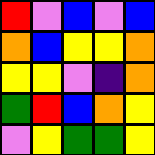[["red", "violet", "blue", "violet", "blue"], ["orange", "blue", "yellow", "yellow", "orange"], ["yellow", "yellow", "violet", "indigo", "orange"], ["green", "red", "blue", "orange", "yellow"], ["violet", "yellow", "green", "green", "yellow"]]